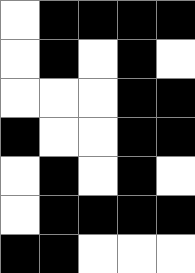[["white", "black", "black", "black", "black"], ["white", "black", "white", "black", "white"], ["white", "white", "white", "black", "black"], ["black", "white", "white", "black", "black"], ["white", "black", "white", "black", "white"], ["white", "black", "black", "black", "black"], ["black", "black", "white", "white", "white"]]